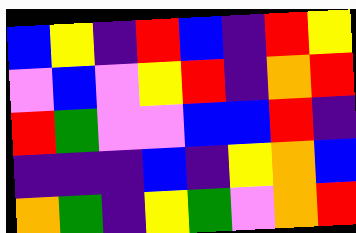[["blue", "yellow", "indigo", "red", "blue", "indigo", "red", "yellow"], ["violet", "blue", "violet", "yellow", "red", "indigo", "orange", "red"], ["red", "green", "violet", "violet", "blue", "blue", "red", "indigo"], ["indigo", "indigo", "indigo", "blue", "indigo", "yellow", "orange", "blue"], ["orange", "green", "indigo", "yellow", "green", "violet", "orange", "red"]]